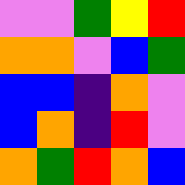[["violet", "violet", "green", "yellow", "red"], ["orange", "orange", "violet", "blue", "green"], ["blue", "blue", "indigo", "orange", "violet"], ["blue", "orange", "indigo", "red", "violet"], ["orange", "green", "red", "orange", "blue"]]